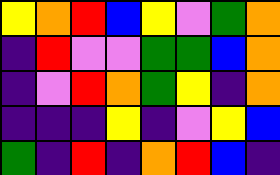[["yellow", "orange", "red", "blue", "yellow", "violet", "green", "orange"], ["indigo", "red", "violet", "violet", "green", "green", "blue", "orange"], ["indigo", "violet", "red", "orange", "green", "yellow", "indigo", "orange"], ["indigo", "indigo", "indigo", "yellow", "indigo", "violet", "yellow", "blue"], ["green", "indigo", "red", "indigo", "orange", "red", "blue", "indigo"]]